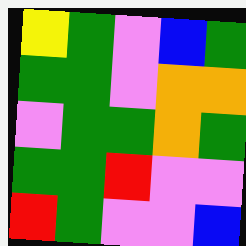[["yellow", "green", "violet", "blue", "green"], ["green", "green", "violet", "orange", "orange"], ["violet", "green", "green", "orange", "green"], ["green", "green", "red", "violet", "violet"], ["red", "green", "violet", "violet", "blue"]]